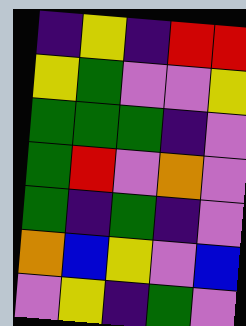[["indigo", "yellow", "indigo", "red", "red"], ["yellow", "green", "violet", "violet", "yellow"], ["green", "green", "green", "indigo", "violet"], ["green", "red", "violet", "orange", "violet"], ["green", "indigo", "green", "indigo", "violet"], ["orange", "blue", "yellow", "violet", "blue"], ["violet", "yellow", "indigo", "green", "violet"]]